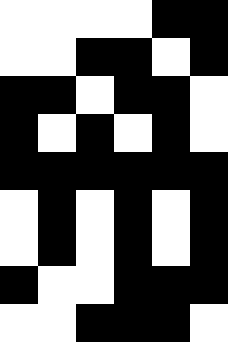[["white", "white", "white", "white", "black", "black"], ["white", "white", "black", "black", "white", "black"], ["black", "black", "white", "black", "black", "white"], ["black", "white", "black", "white", "black", "white"], ["black", "black", "black", "black", "black", "black"], ["white", "black", "white", "black", "white", "black"], ["white", "black", "white", "black", "white", "black"], ["black", "white", "white", "black", "black", "black"], ["white", "white", "black", "black", "black", "white"]]